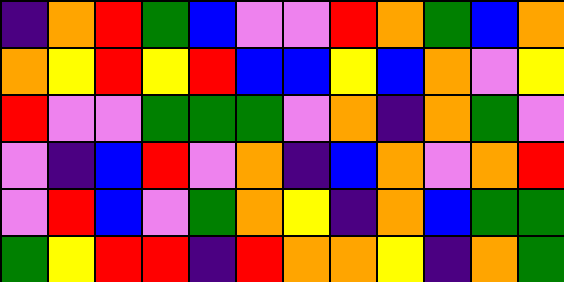[["indigo", "orange", "red", "green", "blue", "violet", "violet", "red", "orange", "green", "blue", "orange"], ["orange", "yellow", "red", "yellow", "red", "blue", "blue", "yellow", "blue", "orange", "violet", "yellow"], ["red", "violet", "violet", "green", "green", "green", "violet", "orange", "indigo", "orange", "green", "violet"], ["violet", "indigo", "blue", "red", "violet", "orange", "indigo", "blue", "orange", "violet", "orange", "red"], ["violet", "red", "blue", "violet", "green", "orange", "yellow", "indigo", "orange", "blue", "green", "green"], ["green", "yellow", "red", "red", "indigo", "red", "orange", "orange", "yellow", "indigo", "orange", "green"]]